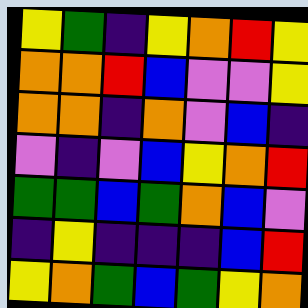[["yellow", "green", "indigo", "yellow", "orange", "red", "yellow"], ["orange", "orange", "red", "blue", "violet", "violet", "yellow"], ["orange", "orange", "indigo", "orange", "violet", "blue", "indigo"], ["violet", "indigo", "violet", "blue", "yellow", "orange", "red"], ["green", "green", "blue", "green", "orange", "blue", "violet"], ["indigo", "yellow", "indigo", "indigo", "indigo", "blue", "red"], ["yellow", "orange", "green", "blue", "green", "yellow", "orange"]]